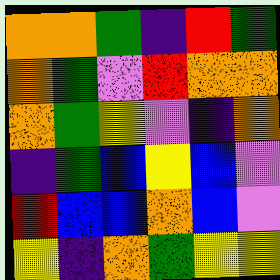[["orange", "orange", "green", "indigo", "red", "green"], ["orange", "green", "violet", "red", "orange", "orange"], ["orange", "green", "yellow", "violet", "indigo", "orange"], ["indigo", "green", "blue", "yellow", "blue", "violet"], ["red", "blue", "blue", "orange", "blue", "violet"], ["yellow", "indigo", "orange", "green", "yellow", "yellow"]]